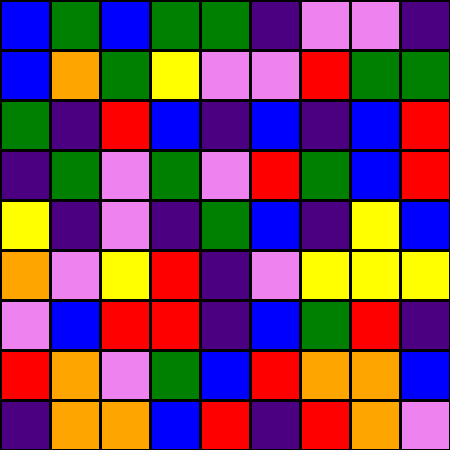[["blue", "green", "blue", "green", "green", "indigo", "violet", "violet", "indigo"], ["blue", "orange", "green", "yellow", "violet", "violet", "red", "green", "green"], ["green", "indigo", "red", "blue", "indigo", "blue", "indigo", "blue", "red"], ["indigo", "green", "violet", "green", "violet", "red", "green", "blue", "red"], ["yellow", "indigo", "violet", "indigo", "green", "blue", "indigo", "yellow", "blue"], ["orange", "violet", "yellow", "red", "indigo", "violet", "yellow", "yellow", "yellow"], ["violet", "blue", "red", "red", "indigo", "blue", "green", "red", "indigo"], ["red", "orange", "violet", "green", "blue", "red", "orange", "orange", "blue"], ["indigo", "orange", "orange", "blue", "red", "indigo", "red", "orange", "violet"]]